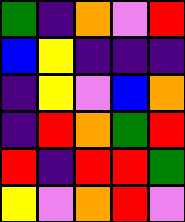[["green", "indigo", "orange", "violet", "red"], ["blue", "yellow", "indigo", "indigo", "indigo"], ["indigo", "yellow", "violet", "blue", "orange"], ["indigo", "red", "orange", "green", "red"], ["red", "indigo", "red", "red", "green"], ["yellow", "violet", "orange", "red", "violet"]]